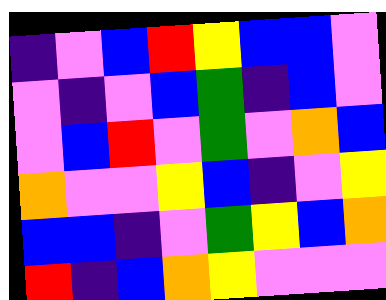[["indigo", "violet", "blue", "red", "yellow", "blue", "blue", "violet"], ["violet", "indigo", "violet", "blue", "green", "indigo", "blue", "violet"], ["violet", "blue", "red", "violet", "green", "violet", "orange", "blue"], ["orange", "violet", "violet", "yellow", "blue", "indigo", "violet", "yellow"], ["blue", "blue", "indigo", "violet", "green", "yellow", "blue", "orange"], ["red", "indigo", "blue", "orange", "yellow", "violet", "violet", "violet"]]